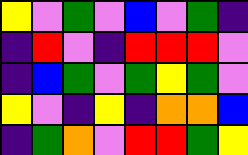[["yellow", "violet", "green", "violet", "blue", "violet", "green", "indigo"], ["indigo", "red", "violet", "indigo", "red", "red", "red", "violet"], ["indigo", "blue", "green", "violet", "green", "yellow", "green", "violet"], ["yellow", "violet", "indigo", "yellow", "indigo", "orange", "orange", "blue"], ["indigo", "green", "orange", "violet", "red", "red", "green", "yellow"]]